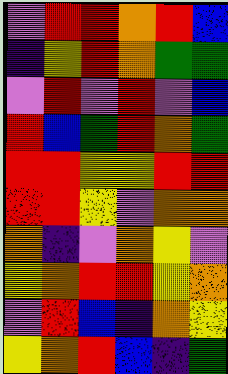[["violet", "red", "red", "orange", "red", "blue"], ["indigo", "yellow", "red", "orange", "green", "green"], ["violet", "red", "violet", "red", "violet", "blue"], ["red", "blue", "green", "red", "orange", "green"], ["red", "red", "yellow", "yellow", "red", "red"], ["red", "red", "yellow", "violet", "orange", "orange"], ["orange", "indigo", "violet", "orange", "yellow", "violet"], ["yellow", "orange", "red", "red", "yellow", "orange"], ["violet", "red", "blue", "indigo", "orange", "yellow"], ["yellow", "orange", "red", "blue", "indigo", "green"]]